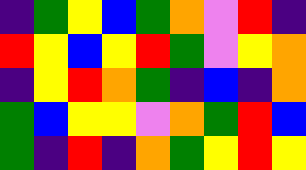[["indigo", "green", "yellow", "blue", "green", "orange", "violet", "red", "indigo"], ["red", "yellow", "blue", "yellow", "red", "green", "violet", "yellow", "orange"], ["indigo", "yellow", "red", "orange", "green", "indigo", "blue", "indigo", "orange"], ["green", "blue", "yellow", "yellow", "violet", "orange", "green", "red", "blue"], ["green", "indigo", "red", "indigo", "orange", "green", "yellow", "red", "yellow"]]